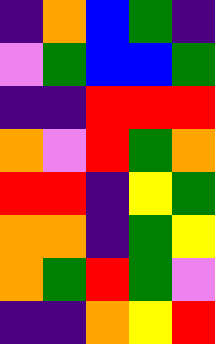[["indigo", "orange", "blue", "green", "indigo"], ["violet", "green", "blue", "blue", "green"], ["indigo", "indigo", "red", "red", "red"], ["orange", "violet", "red", "green", "orange"], ["red", "red", "indigo", "yellow", "green"], ["orange", "orange", "indigo", "green", "yellow"], ["orange", "green", "red", "green", "violet"], ["indigo", "indigo", "orange", "yellow", "red"]]